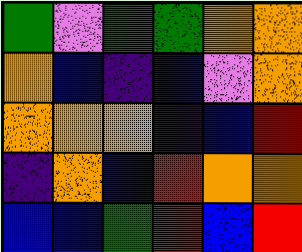[["green", "violet", "green", "green", "orange", "orange"], ["orange", "blue", "indigo", "blue", "violet", "orange"], ["orange", "orange", "orange", "indigo", "blue", "red"], ["indigo", "orange", "blue", "red", "orange", "orange"], ["blue", "blue", "green", "red", "blue", "red"]]